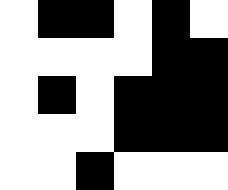[["white", "black", "black", "white", "black", "white"], ["white", "white", "white", "white", "black", "black"], ["white", "black", "white", "black", "black", "black"], ["white", "white", "white", "black", "black", "black"], ["white", "white", "black", "white", "white", "white"]]